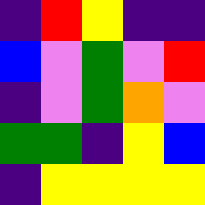[["indigo", "red", "yellow", "indigo", "indigo"], ["blue", "violet", "green", "violet", "red"], ["indigo", "violet", "green", "orange", "violet"], ["green", "green", "indigo", "yellow", "blue"], ["indigo", "yellow", "yellow", "yellow", "yellow"]]